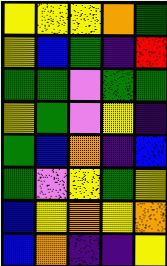[["yellow", "yellow", "yellow", "orange", "green"], ["yellow", "blue", "green", "indigo", "red"], ["green", "green", "violet", "green", "green"], ["yellow", "green", "violet", "yellow", "indigo"], ["green", "blue", "orange", "indigo", "blue"], ["green", "violet", "yellow", "green", "yellow"], ["blue", "yellow", "orange", "yellow", "orange"], ["blue", "orange", "indigo", "indigo", "yellow"]]